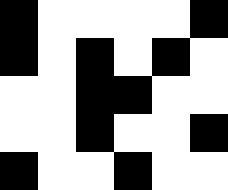[["black", "white", "white", "white", "white", "black"], ["black", "white", "black", "white", "black", "white"], ["white", "white", "black", "black", "white", "white"], ["white", "white", "black", "white", "white", "black"], ["black", "white", "white", "black", "white", "white"]]